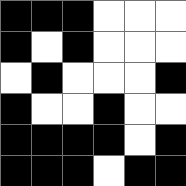[["black", "black", "black", "white", "white", "white"], ["black", "white", "black", "white", "white", "white"], ["white", "black", "white", "white", "white", "black"], ["black", "white", "white", "black", "white", "white"], ["black", "black", "black", "black", "white", "black"], ["black", "black", "black", "white", "black", "black"]]